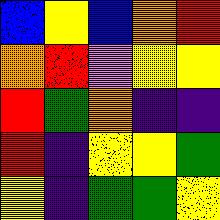[["blue", "yellow", "blue", "orange", "red"], ["orange", "red", "violet", "yellow", "yellow"], ["red", "green", "orange", "indigo", "indigo"], ["red", "indigo", "yellow", "yellow", "green"], ["yellow", "indigo", "green", "green", "yellow"]]